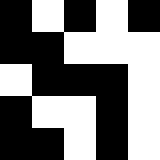[["black", "white", "black", "white", "black"], ["black", "black", "white", "white", "white"], ["white", "black", "black", "black", "white"], ["black", "white", "white", "black", "white"], ["black", "black", "white", "black", "white"]]